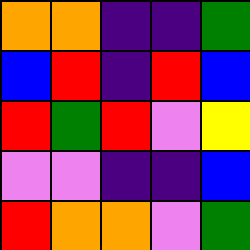[["orange", "orange", "indigo", "indigo", "green"], ["blue", "red", "indigo", "red", "blue"], ["red", "green", "red", "violet", "yellow"], ["violet", "violet", "indigo", "indigo", "blue"], ["red", "orange", "orange", "violet", "green"]]